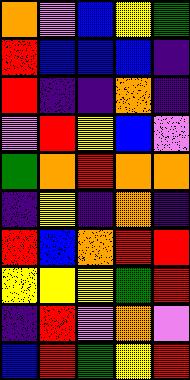[["orange", "violet", "blue", "yellow", "green"], ["red", "blue", "blue", "blue", "indigo"], ["red", "indigo", "indigo", "orange", "indigo"], ["violet", "red", "yellow", "blue", "violet"], ["green", "orange", "red", "orange", "orange"], ["indigo", "yellow", "indigo", "orange", "indigo"], ["red", "blue", "orange", "red", "red"], ["yellow", "yellow", "yellow", "green", "red"], ["indigo", "red", "violet", "orange", "violet"], ["blue", "red", "green", "yellow", "red"]]